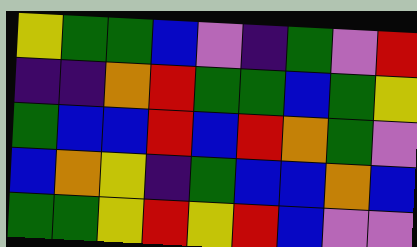[["yellow", "green", "green", "blue", "violet", "indigo", "green", "violet", "red"], ["indigo", "indigo", "orange", "red", "green", "green", "blue", "green", "yellow"], ["green", "blue", "blue", "red", "blue", "red", "orange", "green", "violet"], ["blue", "orange", "yellow", "indigo", "green", "blue", "blue", "orange", "blue"], ["green", "green", "yellow", "red", "yellow", "red", "blue", "violet", "violet"]]